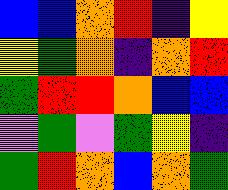[["blue", "blue", "orange", "red", "indigo", "yellow"], ["yellow", "green", "orange", "indigo", "orange", "red"], ["green", "red", "red", "orange", "blue", "blue"], ["violet", "green", "violet", "green", "yellow", "indigo"], ["green", "red", "orange", "blue", "orange", "green"]]